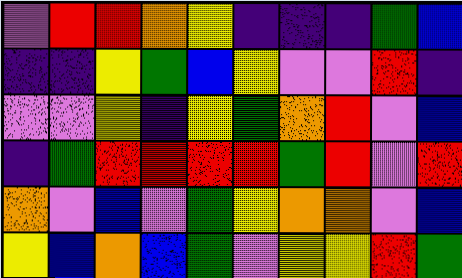[["violet", "red", "red", "orange", "yellow", "indigo", "indigo", "indigo", "green", "blue"], ["indigo", "indigo", "yellow", "green", "blue", "yellow", "violet", "violet", "red", "indigo"], ["violet", "violet", "yellow", "indigo", "yellow", "green", "orange", "red", "violet", "blue"], ["indigo", "green", "red", "red", "red", "red", "green", "red", "violet", "red"], ["orange", "violet", "blue", "violet", "green", "yellow", "orange", "orange", "violet", "blue"], ["yellow", "blue", "orange", "blue", "green", "violet", "yellow", "yellow", "red", "green"]]